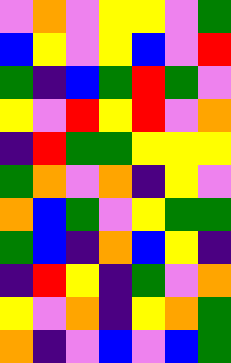[["violet", "orange", "violet", "yellow", "yellow", "violet", "green"], ["blue", "yellow", "violet", "yellow", "blue", "violet", "red"], ["green", "indigo", "blue", "green", "red", "green", "violet"], ["yellow", "violet", "red", "yellow", "red", "violet", "orange"], ["indigo", "red", "green", "green", "yellow", "yellow", "yellow"], ["green", "orange", "violet", "orange", "indigo", "yellow", "violet"], ["orange", "blue", "green", "violet", "yellow", "green", "green"], ["green", "blue", "indigo", "orange", "blue", "yellow", "indigo"], ["indigo", "red", "yellow", "indigo", "green", "violet", "orange"], ["yellow", "violet", "orange", "indigo", "yellow", "orange", "green"], ["orange", "indigo", "violet", "blue", "violet", "blue", "green"]]